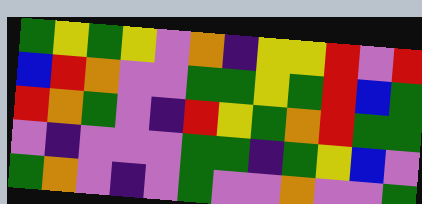[["green", "yellow", "green", "yellow", "violet", "orange", "indigo", "yellow", "yellow", "red", "violet", "red"], ["blue", "red", "orange", "violet", "violet", "green", "green", "yellow", "green", "red", "blue", "green"], ["red", "orange", "green", "violet", "indigo", "red", "yellow", "green", "orange", "red", "green", "green"], ["violet", "indigo", "violet", "violet", "violet", "green", "green", "indigo", "green", "yellow", "blue", "violet"], ["green", "orange", "violet", "indigo", "violet", "green", "violet", "violet", "orange", "violet", "violet", "green"]]